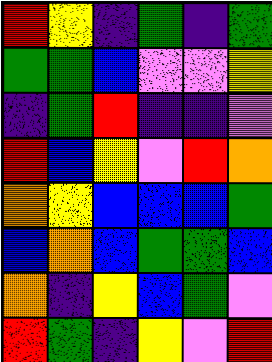[["red", "yellow", "indigo", "green", "indigo", "green"], ["green", "green", "blue", "violet", "violet", "yellow"], ["indigo", "green", "red", "indigo", "indigo", "violet"], ["red", "blue", "yellow", "violet", "red", "orange"], ["orange", "yellow", "blue", "blue", "blue", "green"], ["blue", "orange", "blue", "green", "green", "blue"], ["orange", "indigo", "yellow", "blue", "green", "violet"], ["red", "green", "indigo", "yellow", "violet", "red"]]